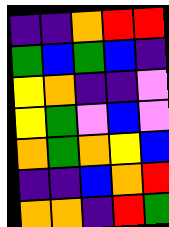[["indigo", "indigo", "orange", "red", "red"], ["green", "blue", "green", "blue", "indigo"], ["yellow", "orange", "indigo", "indigo", "violet"], ["yellow", "green", "violet", "blue", "violet"], ["orange", "green", "orange", "yellow", "blue"], ["indigo", "indigo", "blue", "orange", "red"], ["orange", "orange", "indigo", "red", "green"]]